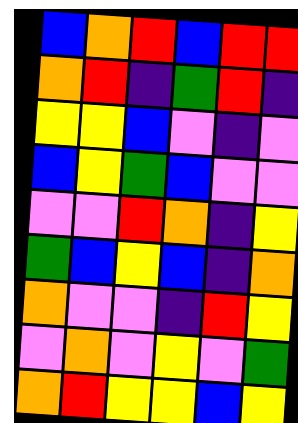[["blue", "orange", "red", "blue", "red", "red"], ["orange", "red", "indigo", "green", "red", "indigo"], ["yellow", "yellow", "blue", "violet", "indigo", "violet"], ["blue", "yellow", "green", "blue", "violet", "violet"], ["violet", "violet", "red", "orange", "indigo", "yellow"], ["green", "blue", "yellow", "blue", "indigo", "orange"], ["orange", "violet", "violet", "indigo", "red", "yellow"], ["violet", "orange", "violet", "yellow", "violet", "green"], ["orange", "red", "yellow", "yellow", "blue", "yellow"]]